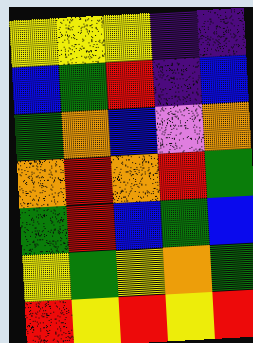[["yellow", "yellow", "yellow", "indigo", "indigo"], ["blue", "green", "red", "indigo", "blue"], ["green", "orange", "blue", "violet", "orange"], ["orange", "red", "orange", "red", "green"], ["green", "red", "blue", "green", "blue"], ["yellow", "green", "yellow", "orange", "green"], ["red", "yellow", "red", "yellow", "red"]]